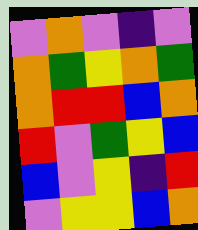[["violet", "orange", "violet", "indigo", "violet"], ["orange", "green", "yellow", "orange", "green"], ["orange", "red", "red", "blue", "orange"], ["red", "violet", "green", "yellow", "blue"], ["blue", "violet", "yellow", "indigo", "red"], ["violet", "yellow", "yellow", "blue", "orange"]]